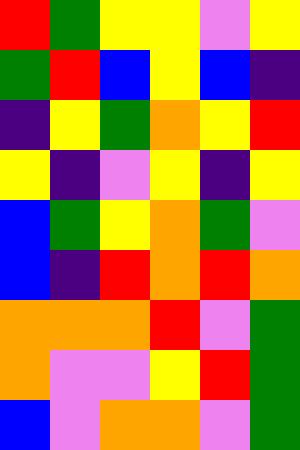[["red", "green", "yellow", "yellow", "violet", "yellow"], ["green", "red", "blue", "yellow", "blue", "indigo"], ["indigo", "yellow", "green", "orange", "yellow", "red"], ["yellow", "indigo", "violet", "yellow", "indigo", "yellow"], ["blue", "green", "yellow", "orange", "green", "violet"], ["blue", "indigo", "red", "orange", "red", "orange"], ["orange", "orange", "orange", "red", "violet", "green"], ["orange", "violet", "violet", "yellow", "red", "green"], ["blue", "violet", "orange", "orange", "violet", "green"]]